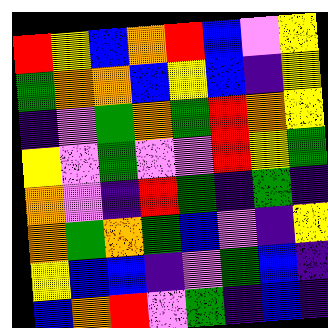[["red", "yellow", "blue", "orange", "red", "blue", "violet", "yellow"], ["green", "orange", "orange", "blue", "yellow", "blue", "indigo", "yellow"], ["indigo", "violet", "green", "orange", "green", "red", "orange", "yellow"], ["yellow", "violet", "green", "violet", "violet", "red", "yellow", "green"], ["orange", "violet", "indigo", "red", "green", "indigo", "green", "indigo"], ["orange", "green", "orange", "green", "blue", "violet", "indigo", "yellow"], ["yellow", "blue", "blue", "indigo", "violet", "green", "blue", "indigo"], ["blue", "orange", "red", "violet", "green", "indigo", "blue", "indigo"]]